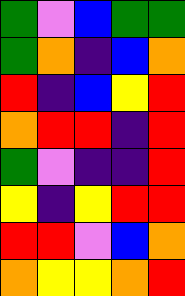[["green", "violet", "blue", "green", "green"], ["green", "orange", "indigo", "blue", "orange"], ["red", "indigo", "blue", "yellow", "red"], ["orange", "red", "red", "indigo", "red"], ["green", "violet", "indigo", "indigo", "red"], ["yellow", "indigo", "yellow", "red", "red"], ["red", "red", "violet", "blue", "orange"], ["orange", "yellow", "yellow", "orange", "red"]]